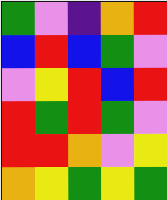[["green", "violet", "indigo", "orange", "red"], ["blue", "red", "blue", "green", "violet"], ["violet", "yellow", "red", "blue", "red"], ["red", "green", "red", "green", "violet"], ["red", "red", "orange", "violet", "yellow"], ["orange", "yellow", "green", "yellow", "green"]]